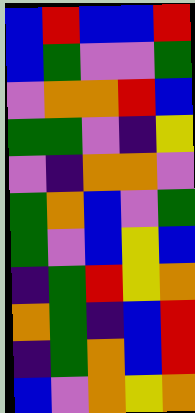[["blue", "red", "blue", "blue", "red"], ["blue", "green", "violet", "violet", "green"], ["violet", "orange", "orange", "red", "blue"], ["green", "green", "violet", "indigo", "yellow"], ["violet", "indigo", "orange", "orange", "violet"], ["green", "orange", "blue", "violet", "green"], ["green", "violet", "blue", "yellow", "blue"], ["indigo", "green", "red", "yellow", "orange"], ["orange", "green", "indigo", "blue", "red"], ["indigo", "green", "orange", "blue", "red"], ["blue", "violet", "orange", "yellow", "orange"]]